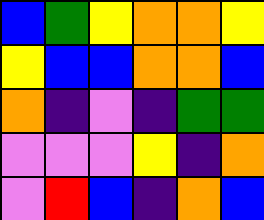[["blue", "green", "yellow", "orange", "orange", "yellow"], ["yellow", "blue", "blue", "orange", "orange", "blue"], ["orange", "indigo", "violet", "indigo", "green", "green"], ["violet", "violet", "violet", "yellow", "indigo", "orange"], ["violet", "red", "blue", "indigo", "orange", "blue"]]